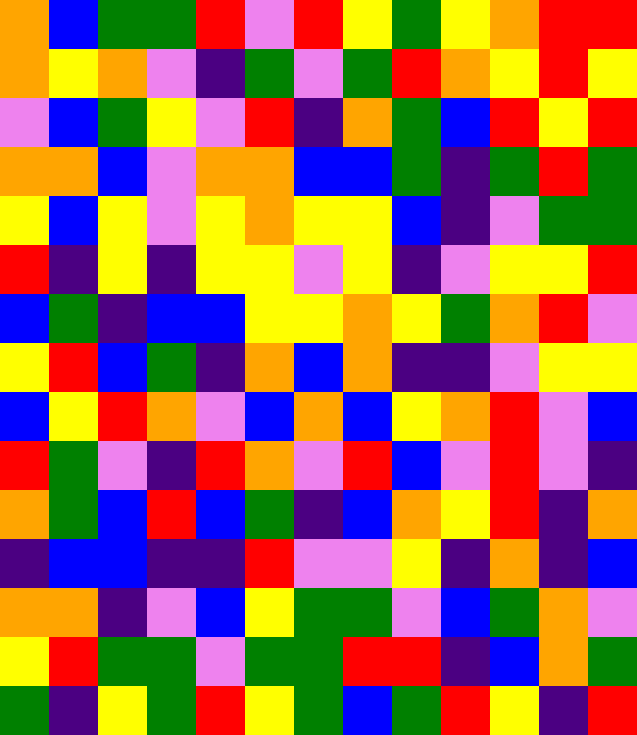[["orange", "blue", "green", "green", "red", "violet", "red", "yellow", "green", "yellow", "orange", "red", "red"], ["orange", "yellow", "orange", "violet", "indigo", "green", "violet", "green", "red", "orange", "yellow", "red", "yellow"], ["violet", "blue", "green", "yellow", "violet", "red", "indigo", "orange", "green", "blue", "red", "yellow", "red"], ["orange", "orange", "blue", "violet", "orange", "orange", "blue", "blue", "green", "indigo", "green", "red", "green"], ["yellow", "blue", "yellow", "violet", "yellow", "orange", "yellow", "yellow", "blue", "indigo", "violet", "green", "green"], ["red", "indigo", "yellow", "indigo", "yellow", "yellow", "violet", "yellow", "indigo", "violet", "yellow", "yellow", "red"], ["blue", "green", "indigo", "blue", "blue", "yellow", "yellow", "orange", "yellow", "green", "orange", "red", "violet"], ["yellow", "red", "blue", "green", "indigo", "orange", "blue", "orange", "indigo", "indigo", "violet", "yellow", "yellow"], ["blue", "yellow", "red", "orange", "violet", "blue", "orange", "blue", "yellow", "orange", "red", "violet", "blue"], ["red", "green", "violet", "indigo", "red", "orange", "violet", "red", "blue", "violet", "red", "violet", "indigo"], ["orange", "green", "blue", "red", "blue", "green", "indigo", "blue", "orange", "yellow", "red", "indigo", "orange"], ["indigo", "blue", "blue", "indigo", "indigo", "red", "violet", "violet", "yellow", "indigo", "orange", "indigo", "blue"], ["orange", "orange", "indigo", "violet", "blue", "yellow", "green", "green", "violet", "blue", "green", "orange", "violet"], ["yellow", "red", "green", "green", "violet", "green", "green", "red", "red", "indigo", "blue", "orange", "green"], ["green", "indigo", "yellow", "green", "red", "yellow", "green", "blue", "green", "red", "yellow", "indigo", "red"]]